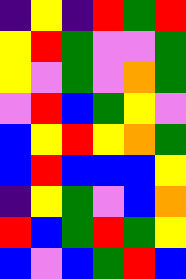[["indigo", "yellow", "indigo", "red", "green", "red"], ["yellow", "red", "green", "violet", "violet", "green"], ["yellow", "violet", "green", "violet", "orange", "green"], ["violet", "red", "blue", "green", "yellow", "violet"], ["blue", "yellow", "red", "yellow", "orange", "green"], ["blue", "red", "blue", "blue", "blue", "yellow"], ["indigo", "yellow", "green", "violet", "blue", "orange"], ["red", "blue", "green", "red", "green", "yellow"], ["blue", "violet", "blue", "green", "red", "blue"]]